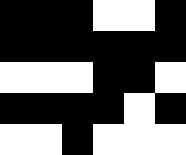[["black", "black", "black", "white", "white", "black"], ["black", "black", "black", "black", "black", "black"], ["white", "white", "white", "black", "black", "white"], ["black", "black", "black", "black", "white", "black"], ["white", "white", "black", "white", "white", "white"]]